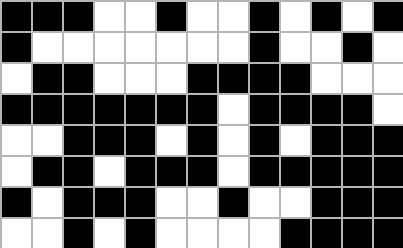[["black", "black", "black", "white", "white", "black", "white", "white", "black", "white", "black", "white", "black"], ["black", "white", "white", "white", "white", "white", "white", "white", "black", "white", "white", "black", "white"], ["white", "black", "black", "white", "white", "white", "black", "black", "black", "black", "white", "white", "white"], ["black", "black", "black", "black", "black", "black", "black", "white", "black", "black", "black", "black", "white"], ["white", "white", "black", "black", "black", "white", "black", "white", "black", "white", "black", "black", "black"], ["white", "black", "black", "white", "black", "black", "black", "white", "black", "black", "black", "black", "black"], ["black", "white", "black", "black", "black", "white", "white", "black", "white", "white", "black", "black", "black"], ["white", "white", "black", "white", "black", "white", "white", "white", "white", "black", "black", "black", "black"]]